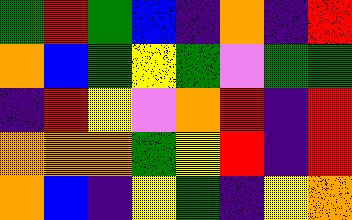[["green", "red", "green", "blue", "indigo", "orange", "indigo", "red"], ["orange", "blue", "green", "yellow", "green", "violet", "green", "green"], ["indigo", "red", "yellow", "violet", "orange", "red", "indigo", "red"], ["orange", "orange", "orange", "green", "yellow", "red", "indigo", "red"], ["orange", "blue", "indigo", "yellow", "green", "indigo", "yellow", "orange"]]